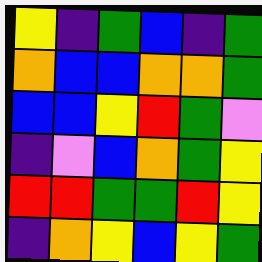[["yellow", "indigo", "green", "blue", "indigo", "green"], ["orange", "blue", "blue", "orange", "orange", "green"], ["blue", "blue", "yellow", "red", "green", "violet"], ["indigo", "violet", "blue", "orange", "green", "yellow"], ["red", "red", "green", "green", "red", "yellow"], ["indigo", "orange", "yellow", "blue", "yellow", "green"]]